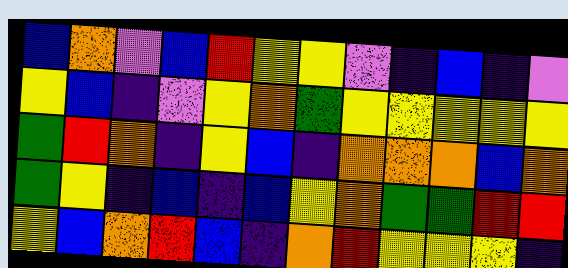[["blue", "orange", "violet", "blue", "red", "yellow", "yellow", "violet", "indigo", "blue", "indigo", "violet"], ["yellow", "blue", "indigo", "violet", "yellow", "orange", "green", "yellow", "yellow", "yellow", "yellow", "yellow"], ["green", "red", "orange", "indigo", "yellow", "blue", "indigo", "orange", "orange", "orange", "blue", "orange"], ["green", "yellow", "indigo", "blue", "indigo", "blue", "yellow", "orange", "green", "green", "red", "red"], ["yellow", "blue", "orange", "red", "blue", "indigo", "orange", "red", "yellow", "yellow", "yellow", "indigo"]]